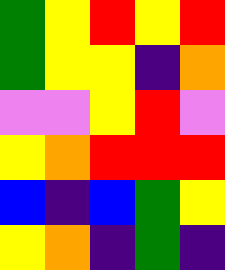[["green", "yellow", "red", "yellow", "red"], ["green", "yellow", "yellow", "indigo", "orange"], ["violet", "violet", "yellow", "red", "violet"], ["yellow", "orange", "red", "red", "red"], ["blue", "indigo", "blue", "green", "yellow"], ["yellow", "orange", "indigo", "green", "indigo"]]